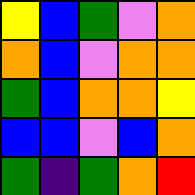[["yellow", "blue", "green", "violet", "orange"], ["orange", "blue", "violet", "orange", "orange"], ["green", "blue", "orange", "orange", "yellow"], ["blue", "blue", "violet", "blue", "orange"], ["green", "indigo", "green", "orange", "red"]]